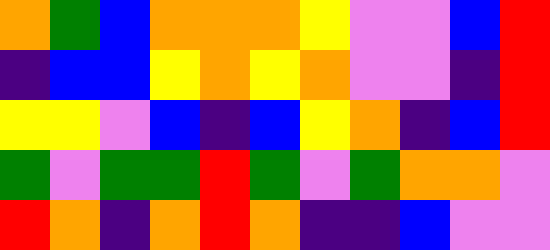[["orange", "green", "blue", "orange", "orange", "orange", "yellow", "violet", "violet", "blue", "red"], ["indigo", "blue", "blue", "yellow", "orange", "yellow", "orange", "violet", "violet", "indigo", "red"], ["yellow", "yellow", "violet", "blue", "indigo", "blue", "yellow", "orange", "indigo", "blue", "red"], ["green", "violet", "green", "green", "red", "green", "violet", "green", "orange", "orange", "violet"], ["red", "orange", "indigo", "orange", "red", "orange", "indigo", "indigo", "blue", "violet", "violet"]]